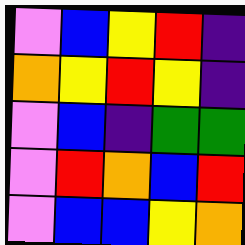[["violet", "blue", "yellow", "red", "indigo"], ["orange", "yellow", "red", "yellow", "indigo"], ["violet", "blue", "indigo", "green", "green"], ["violet", "red", "orange", "blue", "red"], ["violet", "blue", "blue", "yellow", "orange"]]